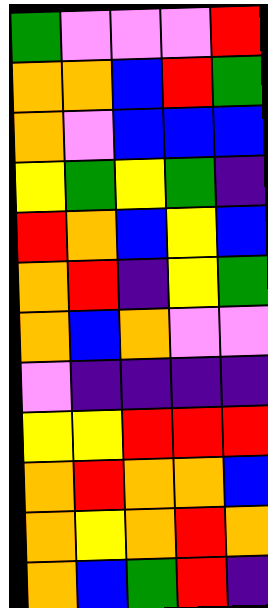[["green", "violet", "violet", "violet", "red"], ["orange", "orange", "blue", "red", "green"], ["orange", "violet", "blue", "blue", "blue"], ["yellow", "green", "yellow", "green", "indigo"], ["red", "orange", "blue", "yellow", "blue"], ["orange", "red", "indigo", "yellow", "green"], ["orange", "blue", "orange", "violet", "violet"], ["violet", "indigo", "indigo", "indigo", "indigo"], ["yellow", "yellow", "red", "red", "red"], ["orange", "red", "orange", "orange", "blue"], ["orange", "yellow", "orange", "red", "orange"], ["orange", "blue", "green", "red", "indigo"]]